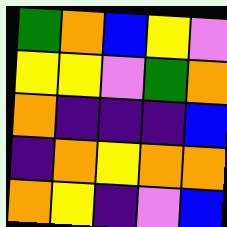[["green", "orange", "blue", "yellow", "violet"], ["yellow", "yellow", "violet", "green", "orange"], ["orange", "indigo", "indigo", "indigo", "blue"], ["indigo", "orange", "yellow", "orange", "orange"], ["orange", "yellow", "indigo", "violet", "blue"]]